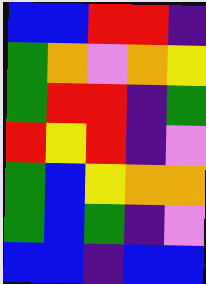[["blue", "blue", "red", "red", "indigo"], ["green", "orange", "violet", "orange", "yellow"], ["green", "red", "red", "indigo", "green"], ["red", "yellow", "red", "indigo", "violet"], ["green", "blue", "yellow", "orange", "orange"], ["green", "blue", "green", "indigo", "violet"], ["blue", "blue", "indigo", "blue", "blue"]]